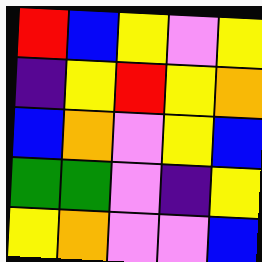[["red", "blue", "yellow", "violet", "yellow"], ["indigo", "yellow", "red", "yellow", "orange"], ["blue", "orange", "violet", "yellow", "blue"], ["green", "green", "violet", "indigo", "yellow"], ["yellow", "orange", "violet", "violet", "blue"]]